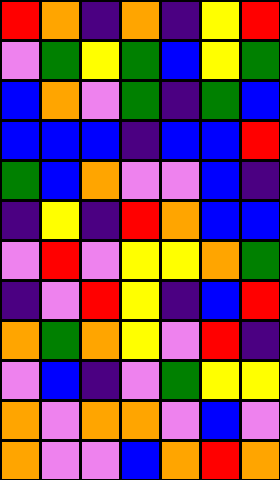[["red", "orange", "indigo", "orange", "indigo", "yellow", "red"], ["violet", "green", "yellow", "green", "blue", "yellow", "green"], ["blue", "orange", "violet", "green", "indigo", "green", "blue"], ["blue", "blue", "blue", "indigo", "blue", "blue", "red"], ["green", "blue", "orange", "violet", "violet", "blue", "indigo"], ["indigo", "yellow", "indigo", "red", "orange", "blue", "blue"], ["violet", "red", "violet", "yellow", "yellow", "orange", "green"], ["indigo", "violet", "red", "yellow", "indigo", "blue", "red"], ["orange", "green", "orange", "yellow", "violet", "red", "indigo"], ["violet", "blue", "indigo", "violet", "green", "yellow", "yellow"], ["orange", "violet", "orange", "orange", "violet", "blue", "violet"], ["orange", "violet", "violet", "blue", "orange", "red", "orange"]]